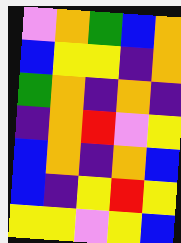[["violet", "orange", "green", "blue", "orange"], ["blue", "yellow", "yellow", "indigo", "orange"], ["green", "orange", "indigo", "orange", "indigo"], ["indigo", "orange", "red", "violet", "yellow"], ["blue", "orange", "indigo", "orange", "blue"], ["blue", "indigo", "yellow", "red", "yellow"], ["yellow", "yellow", "violet", "yellow", "blue"]]